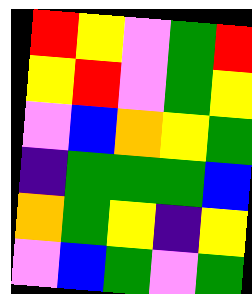[["red", "yellow", "violet", "green", "red"], ["yellow", "red", "violet", "green", "yellow"], ["violet", "blue", "orange", "yellow", "green"], ["indigo", "green", "green", "green", "blue"], ["orange", "green", "yellow", "indigo", "yellow"], ["violet", "blue", "green", "violet", "green"]]